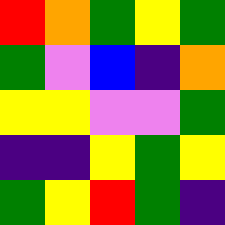[["red", "orange", "green", "yellow", "green"], ["green", "violet", "blue", "indigo", "orange"], ["yellow", "yellow", "violet", "violet", "green"], ["indigo", "indigo", "yellow", "green", "yellow"], ["green", "yellow", "red", "green", "indigo"]]